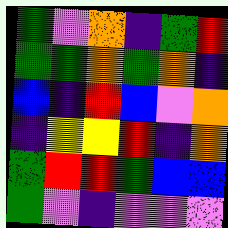[["green", "violet", "orange", "indigo", "green", "red"], ["green", "green", "orange", "green", "orange", "indigo"], ["blue", "indigo", "red", "blue", "violet", "orange"], ["indigo", "yellow", "yellow", "red", "indigo", "orange"], ["green", "red", "red", "green", "blue", "blue"], ["green", "violet", "indigo", "violet", "violet", "violet"]]